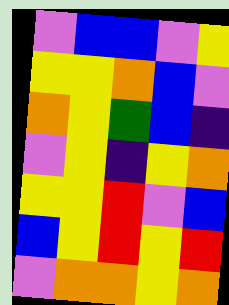[["violet", "blue", "blue", "violet", "yellow"], ["yellow", "yellow", "orange", "blue", "violet"], ["orange", "yellow", "green", "blue", "indigo"], ["violet", "yellow", "indigo", "yellow", "orange"], ["yellow", "yellow", "red", "violet", "blue"], ["blue", "yellow", "red", "yellow", "red"], ["violet", "orange", "orange", "yellow", "orange"]]